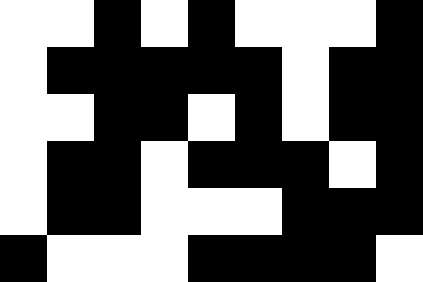[["white", "white", "black", "white", "black", "white", "white", "white", "black"], ["white", "black", "black", "black", "black", "black", "white", "black", "black"], ["white", "white", "black", "black", "white", "black", "white", "black", "black"], ["white", "black", "black", "white", "black", "black", "black", "white", "black"], ["white", "black", "black", "white", "white", "white", "black", "black", "black"], ["black", "white", "white", "white", "black", "black", "black", "black", "white"]]